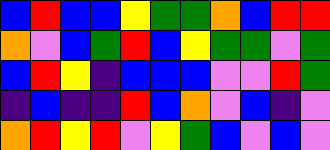[["blue", "red", "blue", "blue", "yellow", "green", "green", "orange", "blue", "red", "red"], ["orange", "violet", "blue", "green", "red", "blue", "yellow", "green", "green", "violet", "green"], ["blue", "red", "yellow", "indigo", "blue", "blue", "blue", "violet", "violet", "red", "green"], ["indigo", "blue", "indigo", "indigo", "red", "blue", "orange", "violet", "blue", "indigo", "violet"], ["orange", "red", "yellow", "red", "violet", "yellow", "green", "blue", "violet", "blue", "violet"]]